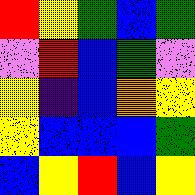[["red", "yellow", "green", "blue", "green"], ["violet", "red", "blue", "green", "violet"], ["yellow", "indigo", "blue", "orange", "yellow"], ["yellow", "blue", "blue", "blue", "green"], ["blue", "yellow", "red", "blue", "yellow"]]